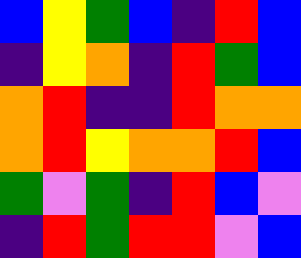[["blue", "yellow", "green", "blue", "indigo", "red", "blue"], ["indigo", "yellow", "orange", "indigo", "red", "green", "blue"], ["orange", "red", "indigo", "indigo", "red", "orange", "orange"], ["orange", "red", "yellow", "orange", "orange", "red", "blue"], ["green", "violet", "green", "indigo", "red", "blue", "violet"], ["indigo", "red", "green", "red", "red", "violet", "blue"]]